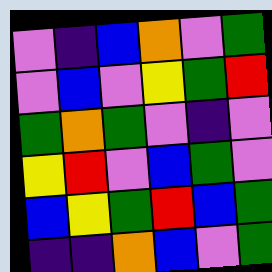[["violet", "indigo", "blue", "orange", "violet", "green"], ["violet", "blue", "violet", "yellow", "green", "red"], ["green", "orange", "green", "violet", "indigo", "violet"], ["yellow", "red", "violet", "blue", "green", "violet"], ["blue", "yellow", "green", "red", "blue", "green"], ["indigo", "indigo", "orange", "blue", "violet", "green"]]